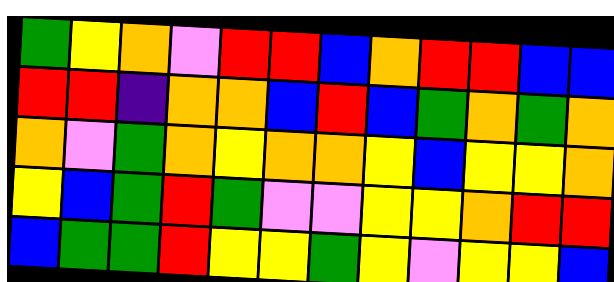[["green", "yellow", "orange", "violet", "red", "red", "blue", "orange", "red", "red", "blue", "blue"], ["red", "red", "indigo", "orange", "orange", "blue", "red", "blue", "green", "orange", "green", "orange"], ["orange", "violet", "green", "orange", "yellow", "orange", "orange", "yellow", "blue", "yellow", "yellow", "orange"], ["yellow", "blue", "green", "red", "green", "violet", "violet", "yellow", "yellow", "orange", "red", "red"], ["blue", "green", "green", "red", "yellow", "yellow", "green", "yellow", "violet", "yellow", "yellow", "blue"]]